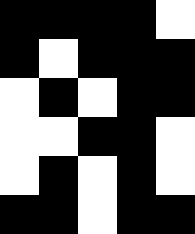[["black", "black", "black", "black", "white"], ["black", "white", "black", "black", "black"], ["white", "black", "white", "black", "black"], ["white", "white", "black", "black", "white"], ["white", "black", "white", "black", "white"], ["black", "black", "white", "black", "black"]]